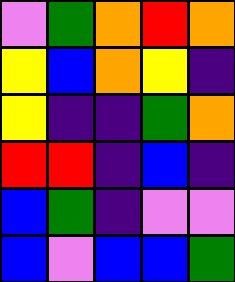[["violet", "green", "orange", "red", "orange"], ["yellow", "blue", "orange", "yellow", "indigo"], ["yellow", "indigo", "indigo", "green", "orange"], ["red", "red", "indigo", "blue", "indigo"], ["blue", "green", "indigo", "violet", "violet"], ["blue", "violet", "blue", "blue", "green"]]